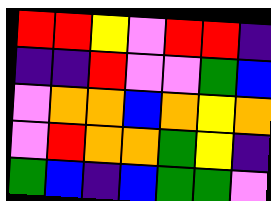[["red", "red", "yellow", "violet", "red", "red", "indigo"], ["indigo", "indigo", "red", "violet", "violet", "green", "blue"], ["violet", "orange", "orange", "blue", "orange", "yellow", "orange"], ["violet", "red", "orange", "orange", "green", "yellow", "indigo"], ["green", "blue", "indigo", "blue", "green", "green", "violet"]]